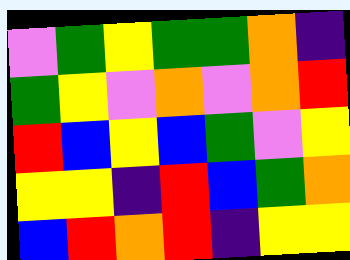[["violet", "green", "yellow", "green", "green", "orange", "indigo"], ["green", "yellow", "violet", "orange", "violet", "orange", "red"], ["red", "blue", "yellow", "blue", "green", "violet", "yellow"], ["yellow", "yellow", "indigo", "red", "blue", "green", "orange"], ["blue", "red", "orange", "red", "indigo", "yellow", "yellow"]]